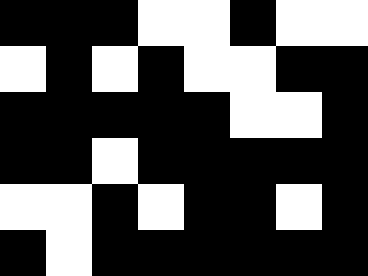[["black", "black", "black", "white", "white", "black", "white", "white"], ["white", "black", "white", "black", "white", "white", "black", "black"], ["black", "black", "black", "black", "black", "white", "white", "black"], ["black", "black", "white", "black", "black", "black", "black", "black"], ["white", "white", "black", "white", "black", "black", "white", "black"], ["black", "white", "black", "black", "black", "black", "black", "black"]]